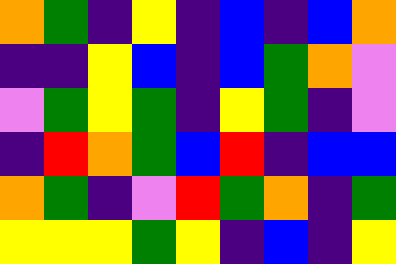[["orange", "green", "indigo", "yellow", "indigo", "blue", "indigo", "blue", "orange"], ["indigo", "indigo", "yellow", "blue", "indigo", "blue", "green", "orange", "violet"], ["violet", "green", "yellow", "green", "indigo", "yellow", "green", "indigo", "violet"], ["indigo", "red", "orange", "green", "blue", "red", "indigo", "blue", "blue"], ["orange", "green", "indigo", "violet", "red", "green", "orange", "indigo", "green"], ["yellow", "yellow", "yellow", "green", "yellow", "indigo", "blue", "indigo", "yellow"]]